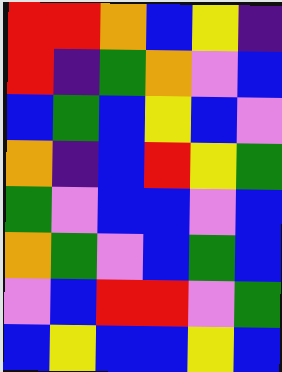[["red", "red", "orange", "blue", "yellow", "indigo"], ["red", "indigo", "green", "orange", "violet", "blue"], ["blue", "green", "blue", "yellow", "blue", "violet"], ["orange", "indigo", "blue", "red", "yellow", "green"], ["green", "violet", "blue", "blue", "violet", "blue"], ["orange", "green", "violet", "blue", "green", "blue"], ["violet", "blue", "red", "red", "violet", "green"], ["blue", "yellow", "blue", "blue", "yellow", "blue"]]